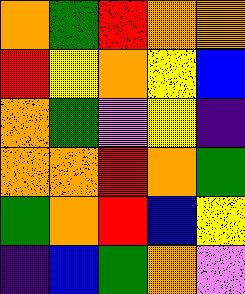[["orange", "green", "red", "orange", "orange"], ["red", "yellow", "orange", "yellow", "blue"], ["orange", "green", "violet", "yellow", "indigo"], ["orange", "orange", "red", "orange", "green"], ["green", "orange", "red", "blue", "yellow"], ["indigo", "blue", "green", "orange", "violet"]]